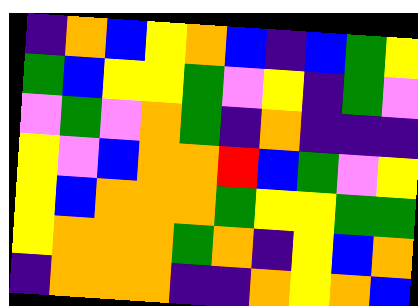[["indigo", "orange", "blue", "yellow", "orange", "blue", "indigo", "blue", "green", "yellow"], ["green", "blue", "yellow", "yellow", "green", "violet", "yellow", "indigo", "green", "violet"], ["violet", "green", "violet", "orange", "green", "indigo", "orange", "indigo", "indigo", "indigo"], ["yellow", "violet", "blue", "orange", "orange", "red", "blue", "green", "violet", "yellow"], ["yellow", "blue", "orange", "orange", "orange", "green", "yellow", "yellow", "green", "green"], ["yellow", "orange", "orange", "orange", "green", "orange", "indigo", "yellow", "blue", "orange"], ["indigo", "orange", "orange", "orange", "indigo", "indigo", "orange", "yellow", "orange", "blue"]]